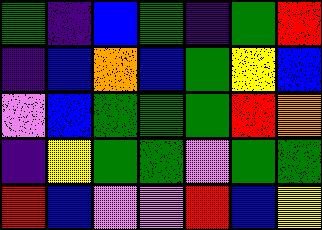[["green", "indigo", "blue", "green", "indigo", "green", "red"], ["indigo", "blue", "orange", "blue", "green", "yellow", "blue"], ["violet", "blue", "green", "green", "green", "red", "orange"], ["indigo", "yellow", "green", "green", "violet", "green", "green"], ["red", "blue", "violet", "violet", "red", "blue", "yellow"]]